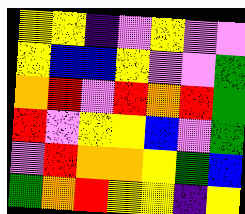[["yellow", "yellow", "indigo", "violet", "yellow", "violet", "violet"], ["yellow", "blue", "blue", "yellow", "violet", "violet", "green"], ["orange", "red", "violet", "red", "orange", "red", "green"], ["red", "violet", "yellow", "yellow", "blue", "violet", "green"], ["violet", "red", "orange", "orange", "yellow", "green", "blue"], ["green", "orange", "red", "yellow", "yellow", "indigo", "yellow"]]